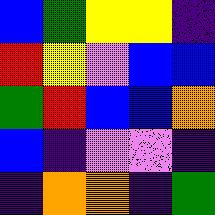[["blue", "green", "yellow", "yellow", "indigo"], ["red", "yellow", "violet", "blue", "blue"], ["green", "red", "blue", "blue", "orange"], ["blue", "indigo", "violet", "violet", "indigo"], ["indigo", "orange", "orange", "indigo", "green"]]